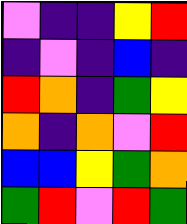[["violet", "indigo", "indigo", "yellow", "red"], ["indigo", "violet", "indigo", "blue", "indigo"], ["red", "orange", "indigo", "green", "yellow"], ["orange", "indigo", "orange", "violet", "red"], ["blue", "blue", "yellow", "green", "orange"], ["green", "red", "violet", "red", "green"]]